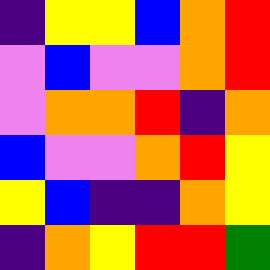[["indigo", "yellow", "yellow", "blue", "orange", "red"], ["violet", "blue", "violet", "violet", "orange", "red"], ["violet", "orange", "orange", "red", "indigo", "orange"], ["blue", "violet", "violet", "orange", "red", "yellow"], ["yellow", "blue", "indigo", "indigo", "orange", "yellow"], ["indigo", "orange", "yellow", "red", "red", "green"]]